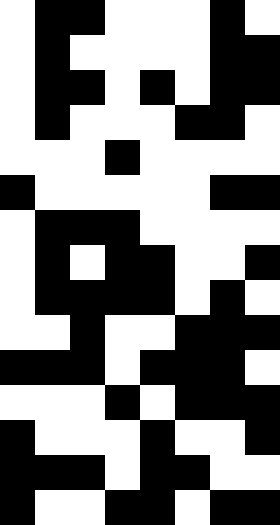[["white", "black", "black", "white", "white", "white", "black", "white"], ["white", "black", "white", "white", "white", "white", "black", "black"], ["white", "black", "black", "white", "black", "white", "black", "black"], ["white", "black", "white", "white", "white", "black", "black", "white"], ["white", "white", "white", "black", "white", "white", "white", "white"], ["black", "white", "white", "white", "white", "white", "black", "black"], ["white", "black", "black", "black", "white", "white", "white", "white"], ["white", "black", "white", "black", "black", "white", "white", "black"], ["white", "black", "black", "black", "black", "white", "black", "white"], ["white", "white", "black", "white", "white", "black", "black", "black"], ["black", "black", "black", "white", "black", "black", "black", "white"], ["white", "white", "white", "black", "white", "black", "black", "black"], ["black", "white", "white", "white", "black", "white", "white", "black"], ["black", "black", "black", "white", "black", "black", "white", "white"], ["black", "white", "white", "black", "black", "white", "black", "black"]]